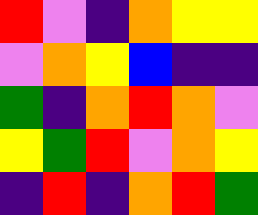[["red", "violet", "indigo", "orange", "yellow", "yellow"], ["violet", "orange", "yellow", "blue", "indigo", "indigo"], ["green", "indigo", "orange", "red", "orange", "violet"], ["yellow", "green", "red", "violet", "orange", "yellow"], ["indigo", "red", "indigo", "orange", "red", "green"]]